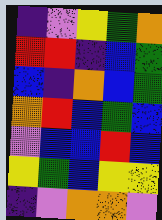[["indigo", "violet", "yellow", "green", "orange"], ["red", "red", "indigo", "blue", "green"], ["blue", "indigo", "orange", "blue", "green"], ["orange", "red", "blue", "green", "blue"], ["violet", "blue", "blue", "red", "blue"], ["yellow", "green", "blue", "yellow", "yellow"], ["indigo", "violet", "orange", "orange", "violet"]]